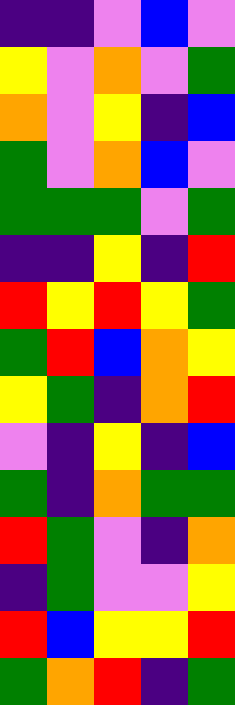[["indigo", "indigo", "violet", "blue", "violet"], ["yellow", "violet", "orange", "violet", "green"], ["orange", "violet", "yellow", "indigo", "blue"], ["green", "violet", "orange", "blue", "violet"], ["green", "green", "green", "violet", "green"], ["indigo", "indigo", "yellow", "indigo", "red"], ["red", "yellow", "red", "yellow", "green"], ["green", "red", "blue", "orange", "yellow"], ["yellow", "green", "indigo", "orange", "red"], ["violet", "indigo", "yellow", "indigo", "blue"], ["green", "indigo", "orange", "green", "green"], ["red", "green", "violet", "indigo", "orange"], ["indigo", "green", "violet", "violet", "yellow"], ["red", "blue", "yellow", "yellow", "red"], ["green", "orange", "red", "indigo", "green"]]